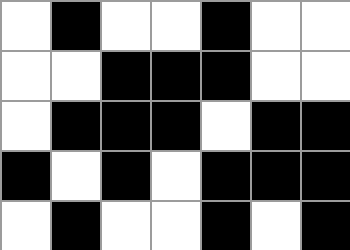[["white", "black", "white", "white", "black", "white", "white"], ["white", "white", "black", "black", "black", "white", "white"], ["white", "black", "black", "black", "white", "black", "black"], ["black", "white", "black", "white", "black", "black", "black"], ["white", "black", "white", "white", "black", "white", "black"]]